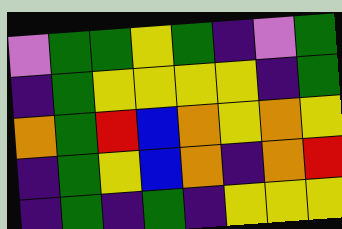[["violet", "green", "green", "yellow", "green", "indigo", "violet", "green"], ["indigo", "green", "yellow", "yellow", "yellow", "yellow", "indigo", "green"], ["orange", "green", "red", "blue", "orange", "yellow", "orange", "yellow"], ["indigo", "green", "yellow", "blue", "orange", "indigo", "orange", "red"], ["indigo", "green", "indigo", "green", "indigo", "yellow", "yellow", "yellow"]]